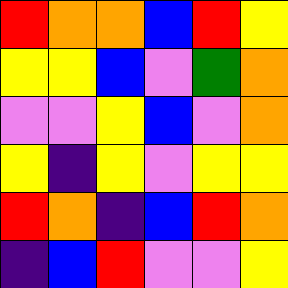[["red", "orange", "orange", "blue", "red", "yellow"], ["yellow", "yellow", "blue", "violet", "green", "orange"], ["violet", "violet", "yellow", "blue", "violet", "orange"], ["yellow", "indigo", "yellow", "violet", "yellow", "yellow"], ["red", "orange", "indigo", "blue", "red", "orange"], ["indigo", "blue", "red", "violet", "violet", "yellow"]]